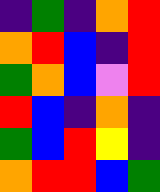[["indigo", "green", "indigo", "orange", "red"], ["orange", "red", "blue", "indigo", "red"], ["green", "orange", "blue", "violet", "red"], ["red", "blue", "indigo", "orange", "indigo"], ["green", "blue", "red", "yellow", "indigo"], ["orange", "red", "red", "blue", "green"]]